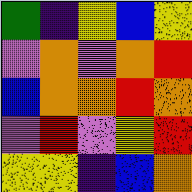[["green", "indigo", "yellow", "blue", "yellow"], ["violet", "orange", "violet", "orange", "red"], ["blue", "orange", "orange", "red", "orange"], ["violet", "red", "violet", "yellow", "red"], ["yellow", "yellow", "indigo", "blue", "orange"]]